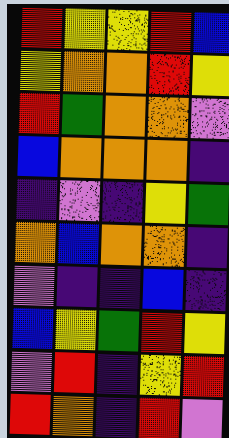[["red", "yellow", "yellow", "red", "blue"], ["yellow", "orange", "orange", "red", "yellow"], ["red", "green", "orange", "orange", "violet"], ["blue", "orange", "orange", "orange", "indigo"], ["indigo", "violet", "indigo", "yellow", "green"], ["orange", "blue", "orange", "orange", "indigo"], ["violet", "indigo", "indigo", "blue", "indigo"], ["blue", "yellow", "green", "red", "yellow"], ["violet", "red", "indigo", "yellow", "red"], ["red", "orange", "indigo", "red", "violet"]]